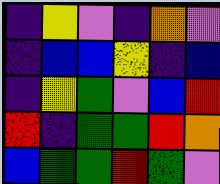[["indigo", "yellow", "violet", "indigo", "orange", "violet"], ["indigo", "blue", "blue", "yellow", "indigo", "blue"], ["indigo", "yellow", "green", "violet", "blue", "red"], ["red", "indigo", "green", "green", "red", "orange"], ["blue", "green", "green", "red", "green", "violet"]]